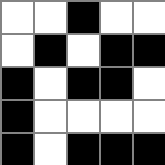[["white", "white", "black", "white", "white"], ["white", "black", "white", "black", "black"], ["black", "white", "black", "black", "white"], ["black", "white", "white", "white", "white"], ["black", "white", "black", "black", "black"]]